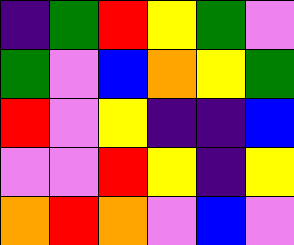[["indigo", "green", "red", "yellow", "green", "violet"], ["green", "violet", "blue", "orange", "yellow", "green"], ["red", "violet", "yellow", "indigo", "indigo", "blue"], ["violet", "violet", "red", "yellow", "indigo", "yellow"], ["orange", "red", "orange", "violet", "blue", "violet"]]